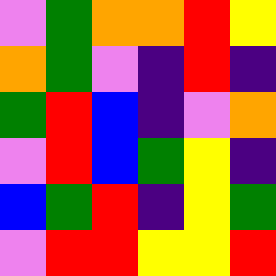[["violet", "green", "orange", "orange", "red", "yellow"], ["orange", "green", "violet", "indigo", "red", "indigo"], ["green", "red", "blue", "indigo", "violet", "orange"], ["violet", "red", "blue", "green", "yellow", "indigo"], ["blue", "green", "red", "indigo", "yellow", "green"], ["violet", "red", "red", "yellow", "yellow", "red"]]